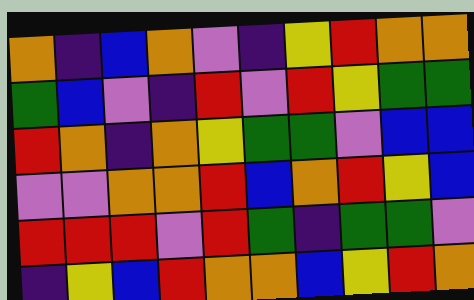[["orange", "indigo", "blue", "orange", "violet", "indigo", "yellow", "red", "orange", "orange"], ["green", "blue", "violet", "indigo", "red", "violet", "red", "yellow", "green", "green"], ["red", "orange", "indigo", "orange", "yellow", "green", "green", "violet", "blue", "blue"], ["violet", "violet", "orange", "orange", "red", "blue", "orange", "red", "yellow", "blue"], ["red", "red", "red", "violet", "red", "green", "indigo", "green", "green", "violet"], ["indigo", "yellow", "blue", "red", "orange", "orange", "blue", "yellow", "red", "orange"]]